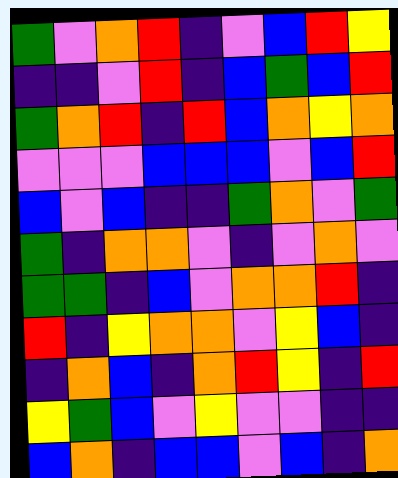[["green", "violet", "orange", "red", "indigo", "violet", "blue", "red", "yellow"], ["indigo", "indigo", "violet", "red", "indigo", "blue", "green", "blue", "red"], ["green", "orange", "red", "indigo", "red", "blue", "orange", "yellow", "orange"], ["violet", "violet", "violet", "blue", "blue", "blue", "violet", "blue", "red"], ["blue", "violet", "blue", "indigo", "indigo", "green", "orange", "violet", "green"], ["green", "indigo", "orange", "orange", "violet", "indigo", "violet", "orange", "violet"], ["green", "green", "indigo", "blue", "violet", "orange", "orange", "red", "indigo"], ["red", "indigo", "yellow", "orange", "orange", "violet", "yellow", "blue", "indigo"], ["indigo", "orange", "blue", "indigo", "orange", "red", "yellow", "indigo", "red"], ["yellow", "green", "blue", "violet", "yellow", "violet", "violet", "indigo", "indigo"], ["blue", "orange", "indigo", "blue", "blue", "violet", "blue", "indigo", "orange"]]